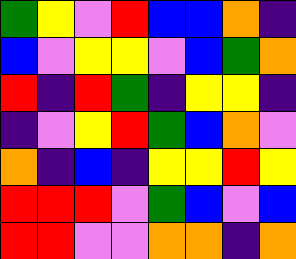[["green", "yellow", "violet", "red", "blue", "blue", "orange", "indigo"], ["blue", "violet", "yellow", "yellow", "violet", "blue", "green", "orange"], ["red", "indigo", "red", "green", "indigo", "yellow", "yellow", "indigo"], ["indigo", "violet", "yellow", "red", "green", "blue", "orange", "violet"], ["orange", "indigo", "blue", "indigo", "yellow", "yellow", "red", "yellow"], ["red", "red", "red", "violet", "green", "blue", "violet", "blue"], ["red", "red", "violet", "violet", "orange", "orange", "indigo", "orange"]]